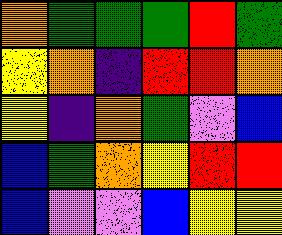[["orange", "green", "green", "green", "red", "green"], ["yellow", "orange", "indigo", "red", "red", "orange"], ["yellow", "indigo", "orange", "green", "violet", "blue"], ["blue", "green", "orange", "yellow", "red", "red"], ["blue", "violet", "violet", "blue", "yellow", "yellow"]]